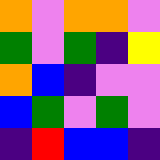[["orange", "violet", "orange", "orange", "violet"], ["green", "violet", "green", "indigo", "yellow"], ["orange", "blue", "indigo", "violet", "violet"], ["blue", "green", "violet", "green", "violet"], ["indigo", "red", "blue", "blue", "indigo"]]